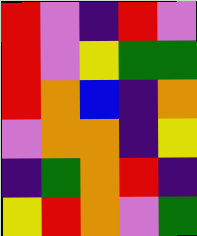[["red", "violet", "indigo", "red", "violet"], ["red", "violet", "yellow", "green", "green"], ["red", "orange", "blue", "indigo", "orange"], ["violet", "orange", "orange", "indigo", "yellow"], ["indigo", "green", "orange", "red", "indigo"], ["yellow", "red", "orange", "violet", "green"]]